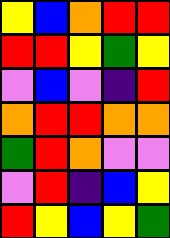[["yellow", "blue", "orange", "red", "red"], ["red", "red", "yellow", "green", "yellow"], ["violet", "blue", "violet", "indigo", "red"], ["orange", "red", "red", "orange", "orange"], ["green", "red", "orange", "violet", "violet"], ["violet", "red", "indigo", "blue", "yellow"], ["red", "yellow", "blue", "yellow", "green"]]